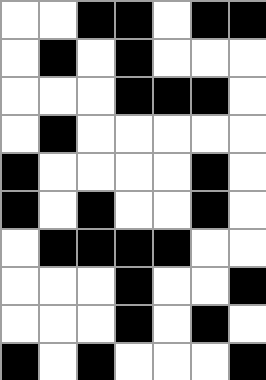[["white", "white", "black", "black", "white", "black", "black"], ["white", "black", "white", "black", "white", "white", "white"], ["white", "white", "white", "black", "black", "black", "white"], ["white", "black", "white", "white", "white", "white", "white"], ["black", "white", "white", "white", "white", "black", "white"], ["black", "white", "black", "white", "white", "black", "white"], ["white", "black", "black", "black", "black", "white", "white"], ["white", "white", "white", "black", "white", "white", "black"], ["white", "white", "white", "black", "white", "black", "white"], ["black", "white", "black", "white", "white", "white", "black"]]